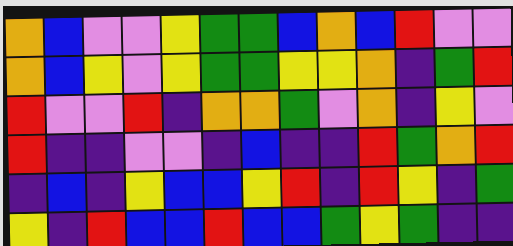[["orange", "blue", "violet", "violet", "yellow", "green", "green", "blue", "orange", "blue", "red", "violet", "violet"], ["orange", "blue", "yellow", "violet", "yellow", "green", "green", "yellow", "yellow", "orange", "indigo", "green", "red"], ["red", "violet", "violet", "red", "indigo", "orange", "orange", "green", "violet", "orange", "indigo", "yellow", "violet"], ["red", "indigo", "indigo", "violet", "violet", "indigo", "blue", "indigo", "indigo", "red", "green", "orange", "red"], ["indigo", "blue", "indigo", "yellow", "blue", "blue", "yellow", "red", "indigo", "red", "yellow", "indigo", "green"], ["yellow", "indigo", "red", "blue", "blue", "red", "blue", "blue", "green", "yellow", "green", "indigo", "indigo"]]